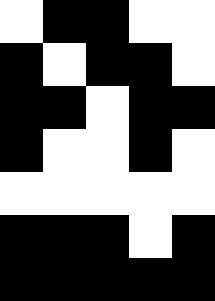[["white", "black", "black", "white", "white"], ["black", "white", "black", "black", "white"], ["black", "black", "white", "black", "black"], ["black", "white", "white", "black", "white"], ["white", "white", "white", "white", "white"], ["black", "black", "black", "white", "black"], ["black", "black", "black", "black", "black"]]